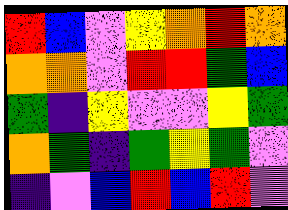[["red", "blue", "violet", "yellow", "orange", "red", "orange"], ["orange", "orange", "violet", "red", "red", "green", "blue"], ["green", "indigo", "yellow", "violet", "violet", "yellow", "green"], ["orange", "green", "indigo", "green", "yellow", "green", "violet"], ["indigo", "violet", "blue", "red", "blue", "red", "violet"]]